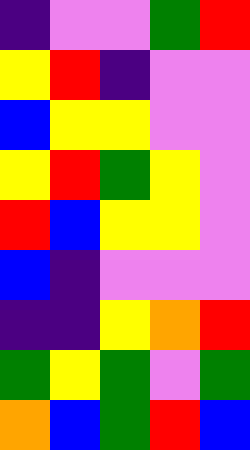[["indigo", "violet", "violet", "green", "red"], ["yellow", "red", "indigo", "violet", "violet"], ["blue", "yellow", "yellow", "violet", "violet"], ["yellow", "red", "green", "yellow", "violet"], ["red", "blue", "yellow", "yellow", "violet"], ["blue", "indigo", "violet", "violet", "violet"], ["indigo", "indigo", "yellow", "orange", "red"], ["green", "yellow", "green", "violet", "green"], ["orange", "blue", "green", "red", "blue"]]